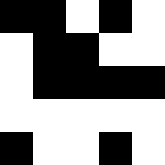[["black", "black", "white", "black", "white"], ["white", "black", "black", "white", "white"], ["white", "black", "black", "black", "black"], ["white", "white", "white", "white", "white"], ["black", "white", "white", "black", "white"]]